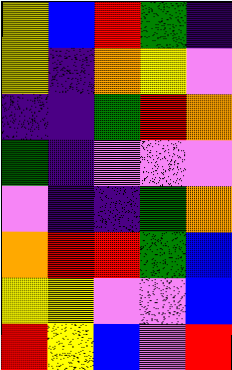[["yellow", "blue", "red", "green", "indigo"], ["yellow", "indigo", "orange", "yellow", "violet"], ["indigo", "indigo", "green", "red", "orange"], ["green", "indigo", "violet", "violet", "violet"], ["violet", "indigo", "indigo", "green", "orange"], ["orange", "red", "red", "green", "blue"], ["yellow", "yellow", "violet", "violet", "blue"], ["red", "yellow", "blue", "violet", "red"]]